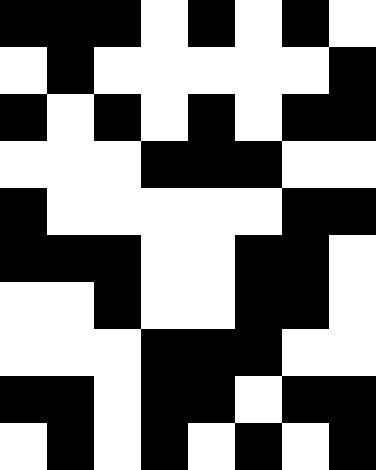[["black", "black", "black", "white", "black", "white", "black", "white"], ["white", "black", "white", "white", "white", "white", "white", "black"], ["black", "white", "black", "white", "black", "white", "black", "black"], ["white", "white", "white", "black", "black", "black", "white", "white"], ["black", "white", "white", "white", "white", "white", "black", "black"], ["black", "black", "black", "white", "white", "black", "black", "white"], ["white", "white", "black", "white", "white", "black", "black", "white"], ["white", "white", "white", "black", "black", "black", "white", "white"], ["black", "black", "white", "black", "black", "white", "black", "black"], ["white", "black", "white", "black", "white", "black", "white", "black"]]